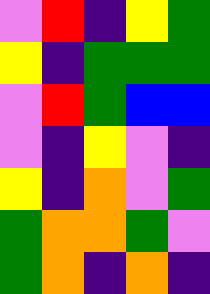[["violet", "red", "indigo", "yellow", "green"], ["yellow", "indigo", "green", "green", "green"], ["violet", "red", "green", "blue", "blue"], ["violet", "indigo", "yellow", "violet", "indigo"], ["yellow", "indigo", "orange", "violet", "green"], ["green", "orange", "orange", "green", "violet"], ["green", "orange", "indigo", "orange", "indigo"]]